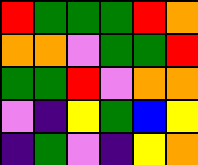[["red", "green", "green", "green", "red", "orange"], ["orange", "orange", "violet", "green", "green", "red"], ["green", "green", "red", "violet", "orange", "orange"], ["violet", "indigo", "yellow", "green", "blue", "yellow"], ["indigo", "green", "violet", "indigo", "yellow", "orange"]]